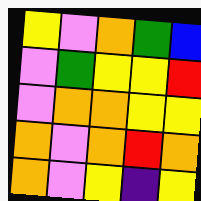[["yellow", "violet", "orange", "green", "blue"], ["violet", "green", "yellow", "yellow", "red"], ["violet", "orange", "orange", "yellow", "yellow"], ["orange", "violet", "orange", "red", "orange"], ["orange", "violet", "yellow", "indigo", "yellow"]]